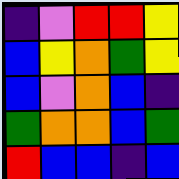[["indigo", "violet", "red", "red", "yellow"], ["blue", "yellow", "orange", "green", "yellow"], ["blue", "violet", "orange", "blue", "indigo"], ["green", "orange", "orange", "blue", "green"], ["red", "blue", "blue", "indigo", "blue"]]